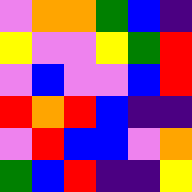[["violet", "orange", "orange", "green", "blue", "indigo"], ["yellow", "violet", "violet", "yellow", "green", "red"], ["violet", "blue", "violet", "violet", "blue", "red"], ["red", "orange", "red", "blue", "indigo", "indigo"], ["violet", "red", "blue", "blue", "violet", "orange"], ["green", "blue", "red", "indigo", "indigo", "yellow"]]